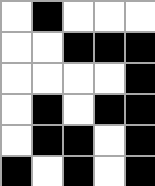[["white", "black", "white", "white", "white"], ["white", "white", "black", "black", "black"], ["white", "white", "white", "white", "black"], ["white", "black", "white", "black", "black"], ["white", "black", "black", "white", "black"], ["black", "white", "black", "white", "black"]]